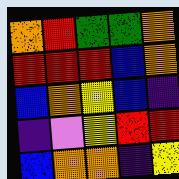[["orange", "red", "green", "green", "orange"], ["red", "red", "red", "blue", "orange"], ["blue", "orange", "yellow", "blue", "indigo"], ["indigo", "violet", "yellow", "red", "red"], ["blue", "orange", "orange", "indigo", "yellow"]]